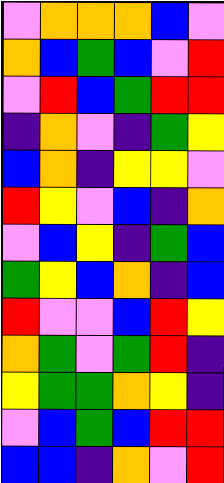[["violet", "orange", "orange", "orange", "blue", "violet"], ["orange", "blue", "green", "blue", "violet", "red"], ["violet", "red", "blue", "green", "red", "red"], ["indigo", "orange", "violet", "indigo", "green", "yellow"], ["blue", "orange", "indigo", "yellow", "yellow", "violet"], ["red", "yellow", "violet", "blue", "indigo", "orange"], ["violet", "blue", "yellow", "indigo", "green", "blue"], ["green", "yellow", "blue", "orange", "indigo", "blue"], ["red", "violet", "violet", "blue", "red", "yellow"], ["orange", "green", "violet", "green", "red", "indigo"], ["yellow", "green", "green", "orange", "yellow", "indigo"], ["violet", "blue", "green", "blue", "red", "red"], ["blue", "blue", "indigo", "orange", "violet", "red"]]